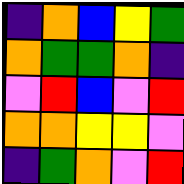[["indigo", "orange", "blue", "yellow", "green"], ["orange", "green", "green", "orange", "indigo"], ["violet", "red", "blue", "violet", "red"], ["orange", "orange", "yellow", "yellow", "violet"], ["indigo", "green", "orange", "violet", "red"]]